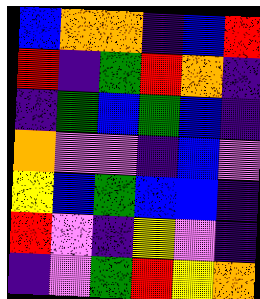[["blue", "orange", "orange", "indigo", "blue", "red"], ["red", "indigo", "green", "red", "orange", "indigo"], ["indigo", "green", "blue", "green", "blue", "indigo"], ["orange", "violet", "violet", "indigo", "blue", "violet"], ["yellow", "blue", "green", "blue", "blue", "indigo"], ["red", "violet", "indigo", "yellow", "violet", "indigo"], ["indigo", "violet", "green", "red", "yellow", "orange"]]